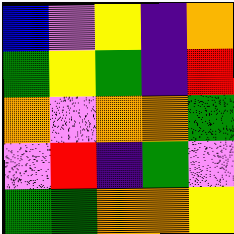[["blue", "violet", "yellow", "indigo", "orange"], ["green", "yellow", "green", "indigo", "red"], ["orange", "violet", "orange", "orange", "green"], ["violet", "red", "indigo", "green", "violet"], ["green", "green", "orange", "orange", "yellow"]]